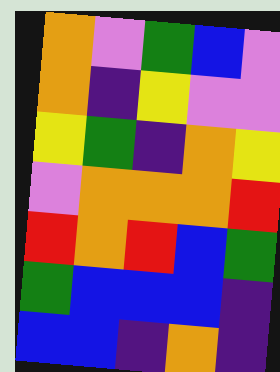[["orange", "violet", "green", "blue", "violet"], ["orange", "indigo", "yellow", "violet", "violet"], ["yellow", "green", "indigo", "orange", "yellow"], ["violet", "orange", "orange", "orange", "red"], ["red", "orange", "red", "blue", "green"], ["green", "blue", "blue", "blue", "indigo"], ["blue", "blue", "indigo", "orange", "indigo"]]